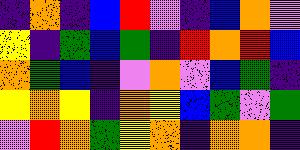[["indigo", "orange", "indigo", "blue", "red", "violet", "indigo", "blue", "orange", "violet"], ["yellow", "indigo", "green", "blue", "green", "indigo", "red", "orange", "red", "blue"], ["orange", "green", "blue", "indigo", "violet", "orange", "violet", "blue", "green", "indigo"], ["yellow", "orange", "yellow", "indigo", "orange", "yellow", "blue", "green", "violet", "green"], ["violet", "red", "orange", "green", "yellow", "orange", "indigo", "orange", "orange", "indigo"]]